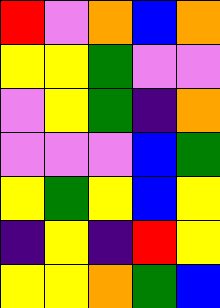[["red", "violet", "orange", "blue", "orange"], ["yellow", "yellow", "green", "violet", "violet"], ["violet", "yellow", "green", "indigo", "orange"], ["violet", "violet", "violet", "blue", "green"], ["yellow", "green", "yellow", "blue", "yellow"], ["indigo", "yellow", "indigo", "red", "yellow"], ["yellow", "yellow", "orange", "green", "blue"]]